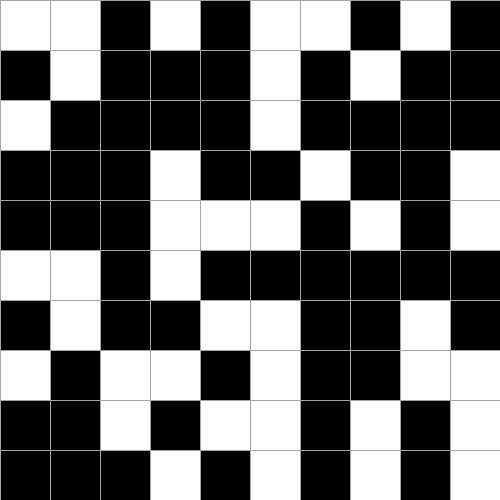[["white", "white", "black", "white", "black", "white", "white", "black", "white", "black"], ["black", "white", "black", "black", "black", "white", "black", "white", "black", "black"], ["white", "black", "black", "black", "black", "white", "black", "black", "black", "black"], ["black", "black", "black", "white", "black", "black", "white", "black", "black", "white"], ["black", "black", "black", "white", "white", "white", "black", "white", "black", "white"], ["white", "white", "black", "white", "black", "black", "black", "black", "black", "black"], ["black", "white", "black", "black", "white", "white", "black", "black", "white", "black"], ["white", "black", "white", "white", "black", "white", "black", "black", "white", "white"], ["black", "black", "white", "black", "white", "white", "black", "white", "black", "white"], ["black", "black", "black", "white", "black", "white", "black", "white", "black", "white"]]